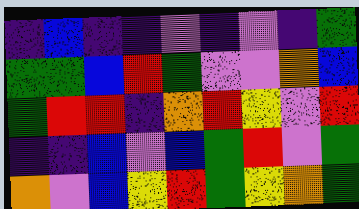[["indigo", "blue", "indigo", "indigo", "violet", "indigo", "violet", "indigo", "green"], ["green", "green", "blue", "red", "green", "violet", "violet", "orange", "blue"], ["green", "red", "red", "indigo", "orange", "red", "yellow", "violet", "red"], ["indigo", "indigo", "blue", "violet", "blue", "green", "red", "violet", "green"], ["orange", "violet", "blue", "yellow", "red", "green", "yellow", "orange", "green"]]